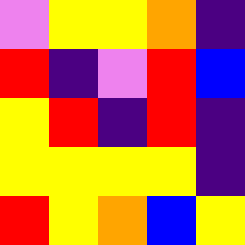[["violet", "yellow", "yellow", "orange", "indigo"], ["red", "indigo", "violet", "red", "blue"], ["yellow", "red", "indigo", "red", "indigo"], ["yellow", "yellow", "yellow", "yellow", "indigo"], ["red", "yellow", "orange", "blue", "yellow"]]